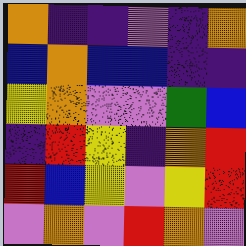[["orange", "indigo", "indigo", "violet", "indigo", "orange"], ["blue", "orange", "blue", "blue", "indigo", "indigo"], ["yellow", "orange", "violet", "violet", "green", "blue"], ["indigo", "red", "yellow", "indigo", "orange", "red"], ["red", "blue", "yellow", "violet", "yellow", "red"], ["violet", "orange", "violet", "red", "orange", "violet"]]